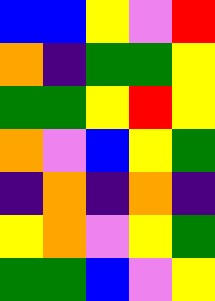[["blue", "blue", "yellow", "violet", "red"], ["orange", "indigo", "green", "green", "yellow"], ["green", "green", "yellow", "red", "yellow"], ["orange", "violet", "blue", "yellow", "green"], ["indigo", "orange", "indigo", "orange", "indigo"], ["yellow", "orange", "violet", "yellow", "green"], ["green", "green", "blue", "violet", "yellow"]]